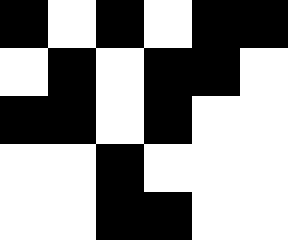[["black", "white", "black", "white", "black", "black"], ["white", "black", "white", "black", "black", "white"], ["black", "black", "white", "black", "white", "white"], ["white", "white", "black", "white", "white", "white"], ["white", "white", "black", "black", "white", "white"]]